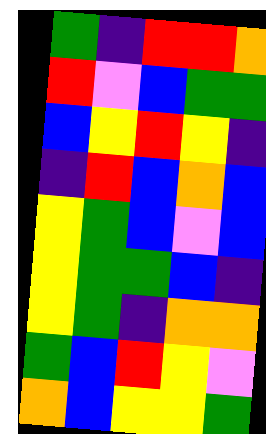[["green", "indigo", "red", "red", "orange"], ["red", "violet", "blue", "green", "green"], ["blue", "yellow", "red", "yellow", "indigo"], ["indigo", "red", "blue", "orange", "blue"], ["yellow", "green", "blue", "violet", "blue"], ["yellow", "green", "green", "blue", "indigo"], ["yellow", "green", "indigo", "orange", "orange"], ["green", "blue", "red", "yellow", "violet"], ["orange", "blue", "yellow", "yellow", "green"]]